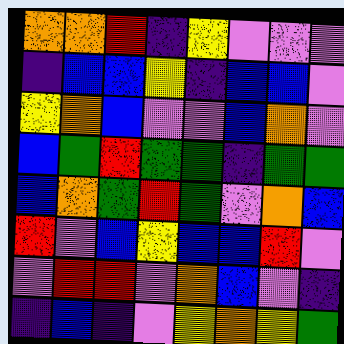[["orange", "orange", "red", "indigo", "yellow", "violet", "violet", "violet"], ["indigo", "blue", "blue", "yellow", "indigo", "blue", "blue", "violet"], ["yellow", "orange", "blue", "violet", "violet", "blue", "orange", "violet"], ["blue", "green", "red", "green", "green", "indigo", "green", "green"], ["blue", "orange", "green", "red", "green", "violet", "orange", "blue"], ["red", "violet", "blue", "yellow", "blue", "blue", "red", "violet"], ["violet", "red", "red", "violet", "orange", "blue", "violet", "indigo"], ["indigo", "blue", "indigo", "violet", "yellow", "orange", "yellow", "green"]]